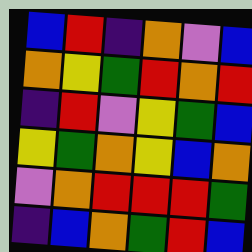[["blue", "red", "indigo", "orange", "violet", "blue"], ["orange", "yellow", "green", "red", "orange", "red"], ["indigo", "red", "violet", "yellow", "green", "blue"], ["yellow", "green", "orange", "yellow", "blue", "orange"], ["violet", "orange", "red", "red", "red", "green"], ["indigo", "blue", "orange", "green", "red", "blue"]]